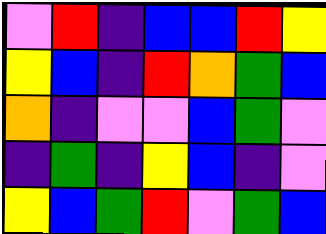[["violet", "red", "indigo", "blue", "blue", "red", "yellow"], ["yellow", "blue", "indigo", "red", "orange", "green", "blue"], ["orange", "indigo", "violet", "violet", "blue", "green", "violet"], ["indigo", "green", "indigo", "yellow", "blue", "indigo", "violet"], ["yellow", "blue", "green", "red", "violet", "green", "blue"]]